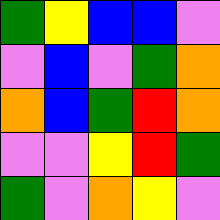[["green", "yellow", "blue", "blue", "violet"], ["violet", "blue", "violet", "green", "orange"], ["orange", "blue", "green", "red", "orange"], ["violet", "violet", "yellow", "red", "green"], ["green", "violet", "orange", "yellow", "violet"]]